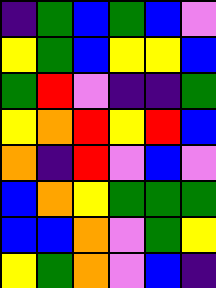[["indigo", "green", "blue", "green", "blue", "violet"], ["yellow", "green", "blue", "yellow", "yellow", "blue"], ["green", "red", "violet", "indigo", "indigo", "green"], ["yellow", "orange", "red", "yellow", "red", "blue"], ["orange", "indigo", "red", "violet", "blue", "violet"], ["blue", "orange", "yellow", "green", "green", "green"], ["blue", "blue", "orange", "violet", "green", "yellow"], ["yellow", "green", "orange", "violet", "blue", "indigo"]]